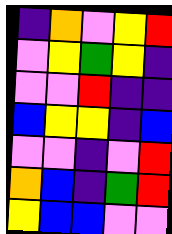[["indigo", "orange", "violet", "yellow", "red"], ["violet", "yellow", "green", "yellow", "indigo"], ["violet", "violet", "red", "indigo", "indigo"], ["blue", "yellow", "yellow", "indigo", "blue"], ["violet", "violet", "indigo", "violet", "red"], ["orange", "blue", "indigo", "green", "red"], ["yellow", "blue", "blue", "violet", "violet"]]